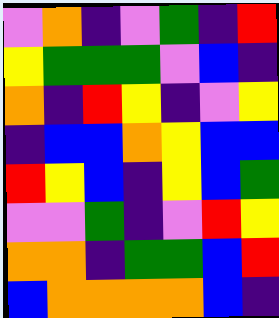[["violet", "orange", "indigo", "violet", "green", "indigo", "red"], ["yellow", "green", "green", "green", "violet", "blue", "indigo"], ["orange", "indigo", "red", "yellow", "indigo", "violet", "yellow"], ["indigo", "blue", "blue", "orange", "yellow", "blue", "blue"], ["red", "yellow", "blue", "indigo", "yellow", "blue", "green"], ["violet", "violet", "green", "indigo", "violet", "red", "yellow"], ["orange", "orange", "indigo", "green", "green", "blue", "red"], ["blue", "orange", "orange", "orange", "orange", "blue", "indigo"]]